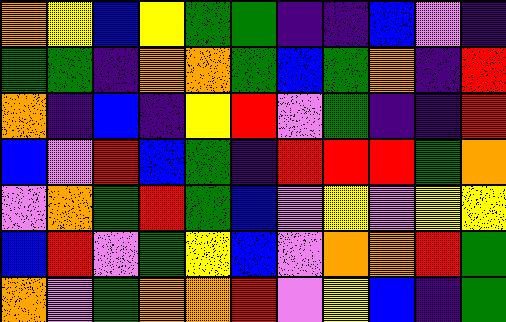[["orange", "yellow", "blue", "yellow", "green", "green", "indigo", "indigo", "blue", "violet", "indigo"], ["green", "green", "indigo", "orange", "orange", "green", "blue", "green", "orange", "indigo", "red"], ["orange", "indigo", "blue", "indigo", "yellow", "red", "violet", "green", "indigo", "indigo", "red"], ["blue", "violet", "red", "blue", "green", "indigo", "red", "red", "red", "green", "orange"], ["violet", "orange", "green", "red", "green", "blue", "violet", "yellow", "violet", "yellow", "yellow"], ["blue", "red", "violet", "green", "yellow", "blue", "violet", "orange", "orange", "red", "green"], ["orange", "violet", "green", "orange", "orange", "red", "violet", "yellow", "blue", "indigo", "green"]]